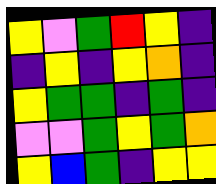[["yellow", "violet", "green", "red", "yellow", "indigo"], ["indigo", "yellow", "indigo", "yellow", "orange", "indigo"], ["yellow", "green", "green", "indigo", "green", "indigo"], ["violet", "violet", "green", "yellow", "green", "orange"], ["yellow", "blue", "green", "indigo", "yellow", "yellow"]]